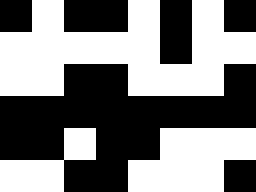[["black", "white", "black", "black", "white", "black", "white", "black"], ["white", "white", "white", "white", "white", "black", "white", "white"], ["white", "white", "black", "black", "white", "white", "white", "black"], ["black", "black", "black", "black", "black", "black", "black", "black"], ["black", "black", "white", "black", "black", "white", "white", "white"], ["white", "white", "black", "black", "white", "white", "white", "black"]]